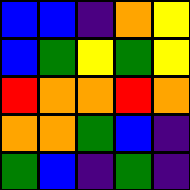[["blue", "blue", "indigo", "orange", "yellow"], ["blue", "green", "yellow", "green", "yellow"], ["red", "orange", "orange", "red", "orange"], ["orange", "orange", "green", "blue", "indigo"], ["green", "blue", "indigo", "green", "indigo"]]